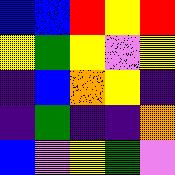[["blue", "blue", "red", "yellow", "red"], ["yellow", "green", "yellow", "violet", "yellow"], ["indigo", "blue", "orange", "yellow", "indigo"], ["indigo", "green", "indigo", "indigo", "orange"], ["blue", "violet", "yellow", "green", "violet"]]